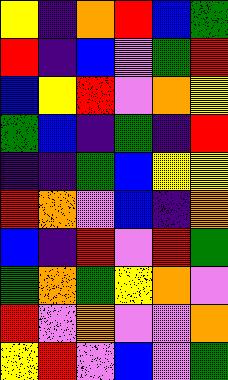[["yellow", "indigo", "orange", "red", "blue", "green"], ["red", "indigo", "blue", "violet", "green", "red"], ["blue", "yellow", "red", "violet", "orange", "yellow"], ["green", "blue", "indigo", "green", "indigo", "red"], ["indigo", "indigo", "green", "blue", "yellow", "yellow"], ["red", "orange", "violet", "blue", "indigo", "orange"], ["blue", "indigo", "red", "violet", "red", "green"], ["green", "orange", "green", "yellow", "orange", "violet"], ["red", "violet", "orange", "violet", "violet", "orange"], ["yellow", "red", "violet", "blue", "violet", "green"]]